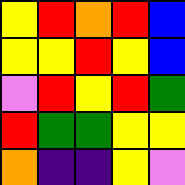[["yellow", "red", "orange", "red", "blue"], ["yellow", "yellow", "red", "yellow", "blue"], ["violet", "red", "yellow", "red", "green"], ["red", "green", "green", "yellow", "yellow"], ["orange", "indigo", "indigo", "yellow", "violet"]]